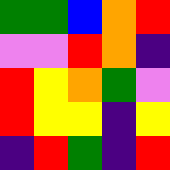[["green", "green", "blue", "orange", "red"], ["violet", "violet", "red", "orange", "indigo"], ["red", "yellow", "orange", "green", "violet"], ["red", "yellow", "yellow", "indigo", "yellow"], ["indigo", "red", "green", "indigo", "red"]]